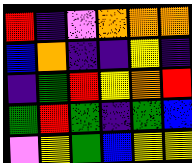[["red", "indigo", "violet", "orange", "orange", "orange"], ["blue", "orange", "indigo", "indigo", "yellow", "indigo"], ["indigo", "green", "red", "yellow", "orange", "red"], ["green", "red", "green", "indigo", "green", "blue"], ["violet", "yellow", "green", "blue", "yellow", "yellow"]]